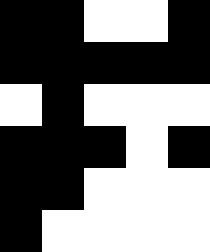[["black", "black", "white", "white", "black"], ["black", "black", "black", "black", "black"], ["white", "black", "white", "white", "white"], ["black", "black", "black", "white", "black"], ["black", "black", "white", "white", "white"], ["black", "white", "white", "white", "white"]]